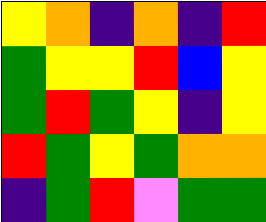[["yellow", "orange", "indigo", "orange", "indigo", "red"], ["green", "yellow", "yellow", "red", "blue", "yellow"], ["green", "red", "green", "yellow", "indigo", "yellow"], ["red", "green", "yellow", "green", "orange", "orange"], ["indigo", "green", "red", "violet", "green", "green"]]